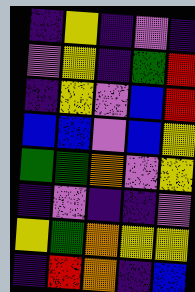[["indigo", "yellow", "indigo", "violet", "indigo"], ["violet", "yellow", "indigo", "green", "red"], ["indigo", "yellow", "violet", "blue", "red"], ["blue", "blue", "violet", "blue", "yellow"], ["green", "green", "orange", "violet", "yellow"], ["indigo", "violet", "indigo", "indigo", "violet"], ["yellow", "green", "orange", "yellow", "yellow"], ["indigo", "red", "orange", "indigo", "blue"]]